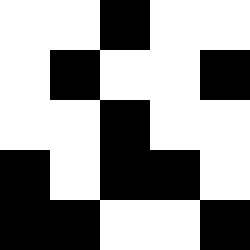[["white", "white", "black", "white", "white"], ["white", "black", "white", "white", "black"], ["white", "white", "black", "white", "white"], ["black", "white", "black", "black", "white"], ["black", "black", "white", "white", "black"]]